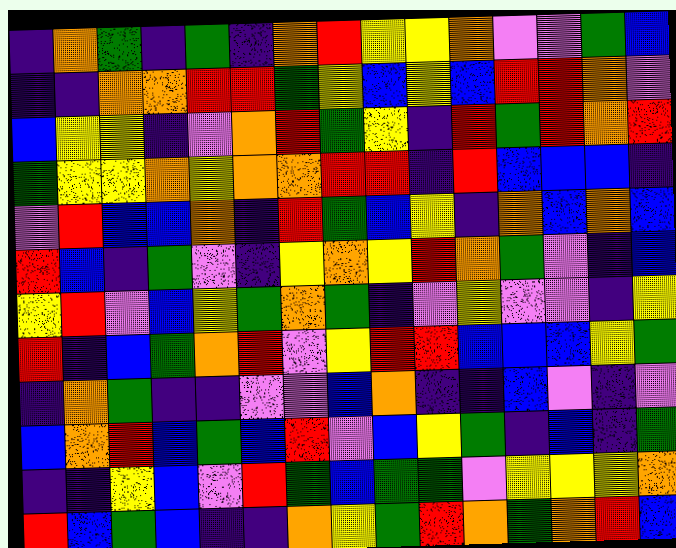[["indigo", "orange", "green", "indigo", "green", "indigo", "orange", "red", "yellow", "yellow", "orange", "violet", "violet", "green", "blue"], ["indigo", "indigo", "orange", "orange", "red", "red", "green", "yellow", "blue", "yellow", "blue", "red", "red", "orange", "violet"], ["blue", "yellow", "yellow", "indigo", "violet", "orange", "red", "green", "yellow", "indigo", "red", "green", "red", "orange", "red"], ["green", "yellow", "yellow", "orange", "yellow", "orange", "orange", "red", "red", "indigo", "red", "blue", "blue", "blue", "indigo"], ["violet", "red", "blue", "blue", "orange", "indigo", "red", "green", "blue", "yellow", "indigo", "orange", "blue", "orange", "blue"], ["red", "blue", "indigo", "green", "violet", "indigo", "yellow", "orange", "yellow", "red", "orange", "green", "violet", "indigo", "blue"], ["yellow", "red", "violet", "blue", "yellow", "green", "orange", "green", "indigo", "violet", "yellow", "violet", "violet", "indigo", "yellow"], ["red", "indigo", "blue", "green", "orange", "red", "violet", "yellow", "red", "red", "blue", "blue", "blue", "yellow", "green"], ["indigo", "orange", "green", "indigo", "indigo", "violet", "violet", "blue", "orange", "indigo", "indigo", "blue", "violet", "indigo", "violet"], ["blue", "orange", "red", "blue", "green", "blue", "red", "violet", "blue", "yellow", "green", "indigo", "blue", "indigo", "green"], ["indigo", "indigo", "yellow", "blue", "violet", "red", "green", "blue", "green", "green", "violet", "yellow", "yellow", "yellow", "orange"], ["red", "blue", "green", "blue", "indigo", "indigo", "orange", "yellow", "green", "red", "orange", "green", "orange", "red", "blue"]]